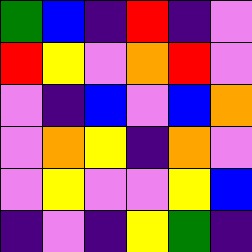[["green", "blue", "indigo", "red", "indigo", "violet"], ["red", "yellow", "violet", "orange", "red", "violet"], ["violet", "indigo", "blue", "violet", "blue", "orange"], ["violet", "orange", "yellow", "indigo", "orange", "violet"], ["violet", "yellow", "violet", "violet", "yellow", "blue"], ["indigo", "violet", "indigo", "yellow", "green", "indigo"]]